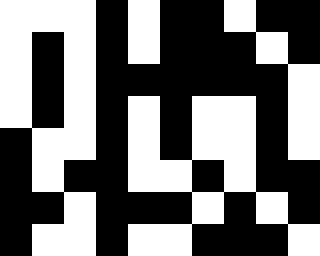[["white", "white", "white", "black", "white", "black", "black", "white", "black", "black"], ["white", "black", "white", "black", "white", "black", "black", "black", "white", "black"], ["white", "black", "white", "black", "black", "black", "black", "black", "black", "white"], ["white", "black", "white", "black", "white", "black", "white", "white", "black", "white"], ["black", "white", "white", "black", "white", "black", "white", "white", "black", "white"], ["black", "white", "black", "black", "white", "white", "black", "white", "black", "black"], ["black", "black", "white", "black", "black", "black", "white", "black", "white", "black"], ["black", "white", "white", "black", "white", "white", "black", "black", "black", "white"]]